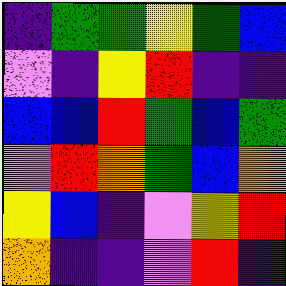[["indigo", "green", "green", "yellow", "green", "blue"], ["violet", "indigo", "yellow", "red", "indigo", "indigo"], ["blue", "blue", "red", "green", "blue", "green"], ["violet", "red", "orange", "green", "blue", "orange"], ["yellow", "blue", "indigo", "violet", "yellow", "red"], ["orange", "indigo", "indigo", "violet", "red", "indigo"]]